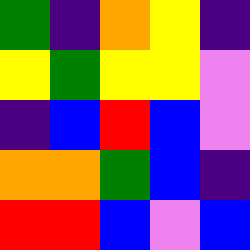[["green", "indigo", "orange", "yellow", "indigo"], ["yellow", "green", "yellow", "yellow", "violet"], ["indigo", "blue", "red", "blue", "violet"], ["orange", "orange", "green", "blue", "indigo"], ["red", "red", "blue", "violet", "blue"]]